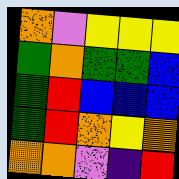[["orange", "violet", "yellow", "yellow", "yellow"], ["green", "orange", "green", "green", "blue"], ["green", "red", "blue", "blue", "blue"], ["green", "red", "orange", "yellow", "orange"], ["orange", "orange", "violet", "indigo", "red"]]